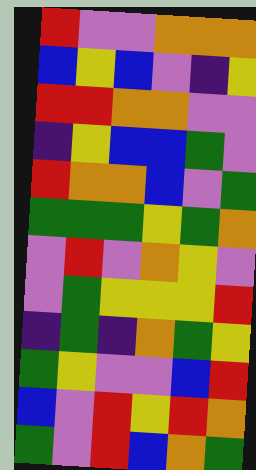[["red", "violet", "violet", "orange", "orange", "orange"], ["blue", "yellow", "blue", "violet", "indigo", "yellow"], ["red", "red", "orange", "orange", "violet", "violet"], ["indigo", "yellow", "blue", "blue", "green", "violet"], ["red", "orange", "orange", "blue", "violet", "green"], ["green", "green", "green", "yellow", "green", "orange"], ["violet", "red", "violet", "orange", "yellow", "violet"], ["violet", "green", "yellow", "yellow", "yellow", "red"], ["indigo", "green", "indigo", "orange", "green", "yellow"], ["green", "yellow", "violet", "violet", "blue", "red"], ["blue", "violet", "red", "yellow", "red", "orange"], ["green", "violet", "red", "blue", "orange", "green"]]